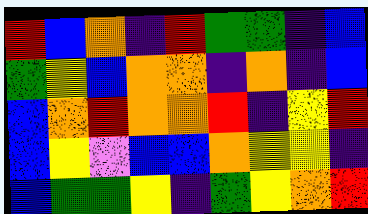[["red", "blue", "orange", "indigo", "red", "green", "green", "indigo", "blue"], ["green", "yellow", "blue", "orange", "orange", "indigo", "orange", "indigo", "blue"], ["blue", "orange", "red", "orange", "orange", "red", "indigo", "yellow", "red"], ["blue", "yellow", "violet", "blue", "blue", "orange", "yellow", "yellow", "indigo"], ["blue", "green", "green", "yellow", "indigo", "green", "yellow", "orange", "red"]]